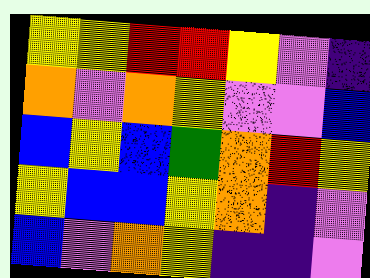[["yellow", "yellow", "red", "red", "yellow", "violet", "indigo"], ["orange", "violet", "orange", "yellow", "violet", "violet", "blue"], ["blue", "yellow", "blue", "green", "orange", "red", "yellow"], ["yellow", "blue", "blue", "yellow", "orange", "indigo", "violet"], ["blue", "violet", "orange", "yellow", "indigo", "indigo", "violet"]]